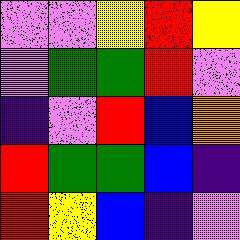[["violet", "violet", "yellow", "red", "yellow"], ["violet", "green", "green", "red", "violet"], ["indigo", "violet", "red", "blue", "orange"], ["red", "green", "green", "blue", "indigo"], ["red", "yellow", "blue", "indigo", "violet"]]